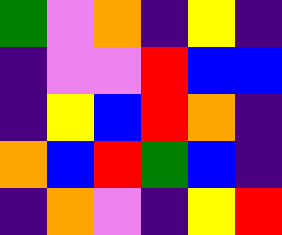[["green", "violet", "orange", "indigo", "yellow", "indigo"], ["indigo", "violet", "violet", "red", "blue", "blue"], ["indigo", "yellow", "blue", "red", "orange", "indigo"], ["orange", "blue", "red", "green", "blue", "indigo"], ["indigo", "orange", "violet", "indigo", "yellow", "red"]]